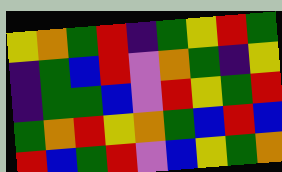[["yellow", "orange", "green", "red", "indigo", "green", "yellow", "red", "green"], ["indigo", "green", "blue", "red", "violet", "orange", "green", "indigo", "yellow"], ["indigo", "green", "green", "blue", "violet", "red", "yellow", "green", "red"], ["green", "orange", "red", "yellow", "orange", "green", "blue", "red", "blue"], ["red", "blue", "green", "red", "violet", "blue", "yellow", "green", "orange"]]